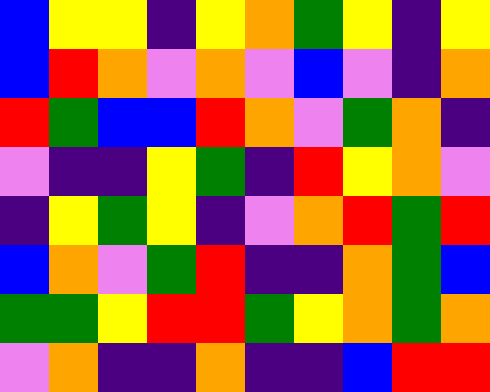[["blue", "yellow", "yellow", "indigo", "yellow", "orange", "green", "yellow", "indigo", "yellow"], ["blue", "red", "orange", "violet", "orange", "violet", "blue", "violet", "indigo", "orange"], ["red", "green", "blue", "blue", "red", "orange", "violet", "green", "orange", "indigo"], ["violet", "indigo", "indigo", "yellow", "green", "indigo", "red", "yellow", "orange", "violet"], ["indigo", "yellow", "green", "yellow", "indigo", "violet", "orange", "red", "green", "red"], ["blue", "orange", "violet", "green", "red", "indigo", "indigo", "orange", "green", "blue"], ["green", "green", "yellow", "red", "red", "green", "yellow", "orange", "green", "orange"], ["violet", "orange", "indigo", "indigo", "orange", "indigo", "indigo", "blue", "red", "red"]]